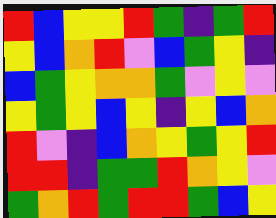[["red", "blue", "yellow", "yellow", "red", "green", "indigo", "green", "red"], ["yellow", "blue", "orange", "red", "violet", "blue", "green", "yellow", "indigo"], ["blue", "green", "yellow", "orange", "orange", "green", "violet", "yellow", "violet"], ["yellow", "green", "yellow", "blue", "yellow", "indigo", "yellow", "blue", "orange"], ["red", "violet", "indigo", "blue", "orange", "yellow", "green", "yellow", "red"], ["red", "red", "indigo", "green", "green", "red", "orange", "yellow", "violet"], ["green", "orange", "red", "green", "red", "red", "green", "blue", "yellow"]]